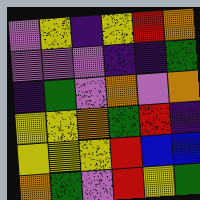[["violet", "yellow", "indigo", "yellow", "red", "orange"], ["violet", "violet", "violet", "indigo", "indigo", "green"], ["indigo", "green", "violet", "orange", "violet", "orange"], ["yellow", "yellow", "orange", "green", "red", "indigo"], ["yellow", "yellow", "yellow", "red", "blue", "blue"], ["orange", "green", "violet", "red", "yellow", "green"]]